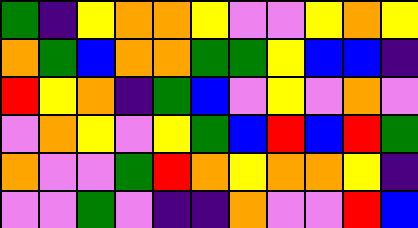[["green", "indigo", "yellow", "orange", "orange", "yellow", "violet", "violet", "yellow", "orange", "yellow"], ["orange", "green", "blue", "orange", "orange", "green", "green", "yellow", "blue", "blue", "indigo"], ["red", "yellow", "orange", "indigo", "green", "blue", "violet", "yellow", "violet", "orange", "violet"], ["violet", "orange", "yellow", "violet", "yellow", "green", "blue", "red", "blue", "red", "green"], ["orange", "violet", "violet", "green", "red", "orange", "yellow", "orange", "orange", "yellow", "indigo"], ["violet", "violet", "green", "violet", "indigo", "indigo", "orange", "violet", "violet", "red", "blue"]]